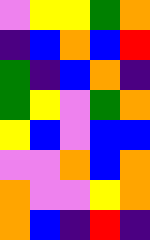[["violet", "yellow", "yellow", "green", "orange"], ["indigo", "blue", "orange", "blue", "red"], ["green", "indigo", "blue", "orange", "indigo"], ["green", "yellow", "violet", "green", "orange"], ["yellow", "blue", "violet", "blue", "blue"], ["violet", "violet", "orange", "blue", "orange"], ["orange", "violet", "violet", "yellow", "orange"], ["orange", "blue", "indigo", "red", "indigo"]]